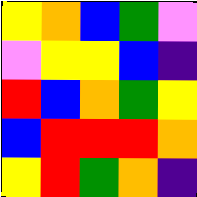[["yellow", "orange", "blue", "green", "violet"], ["violet", "yellow", "yellow", "blue", "indigo"], ["red", "blue", "orange", "green", "yellow"], ["blue", "red", "red", "red", "orange"], ["yellow", "red", "green", "orange", "indigo"]]